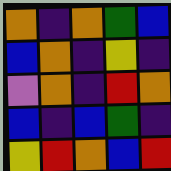[["orange", "indigo", "orange", "green", "blue"], ["blue", "orange", "indigo", "yellow", "indigo"], ["violet", "orange", "indigo", "red", "orange"], ["blue", "indigo", "blue", "green", "indigo"], ["yellow", "red", "orange", "blue", "red"]]